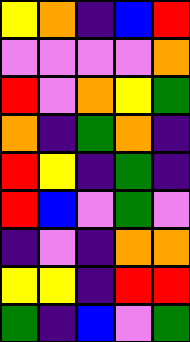[["yellow", "orange", "indigo", "blue", "red"], ["violet", "violet", "violet", "violet", "orange"], ["red", "violet", "orange", "yellow", "green"], ["orange", "indigo", "green", "orange", "indigo"], ["red", "yellow", "indigo", "green", "indigo"], ["red", "blue", "violet", "green", "violet"], ["indigo", "violet", "indigo", "orange", "orange"], ["yellow", "yellow", "indigo", "red", "red"], ["green", "indigo", "blue", "violet", "green"]]